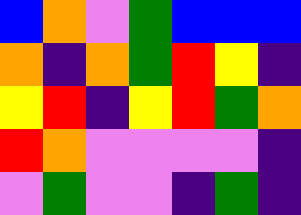[["blue", "orange", "violet", "green", "blue", "blue", "blue"], ["orange", "indigo", "orange", "green", "red", "yellow", "indigo"], ["yellow", "red", "indigo", "yellow", "red", "green", "orange"], ["red", "orange", "violet", "violet", "violet", "violet", "indigo"], ["violet", "green", "violet", "violet", "indigo", "green", "indigo"]]